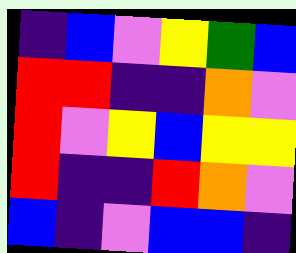[["indigo", "blue", "violet", "yellow", "green", "blue"], ["red", "red", "indigo", "indigo", "orange", "violet"], ["red", "violet", "yellow", "blue", "yellow", "yellow"], ["red", "indigo", "indigo", "red", "orange", "violet"], ["blue", "indigo", "violet", "blue", "blue", "indigo"]]